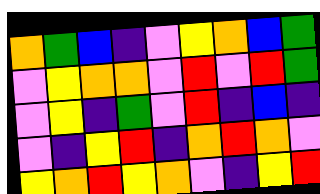[["orange", "green", "blue", "indigo", "violet", "yellow", "orange", "blue", "green"], ["violet", "yellow", "orange", "orange", "violet", "red", "violet", "red", "green"], ["violet", "yellow", "indigo", "green", "violet", "red", "indigo", "blue", "indigo"], ["violet", "indigo", "yellow", "red", "indigo", "orange", "red", "orange", "violet"], ["yellow", "orange", "red", "yellow", "orange", "violet", "indigo", "yellow", "red"]]